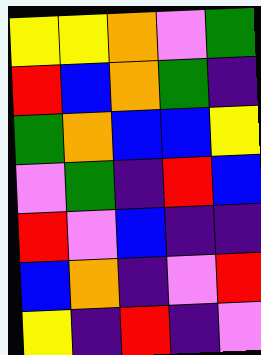[["yellow", "yellow", "orange", "violet", "green"], ["red", "blue", "orange", "green", "indigo"], ["green", "orange", "blue", "blue", "yellow"], ["violet", "green", "indigo", "red", "blue"], ["red", "violet", "blue", "indigo", "indigo"], ["blue", "orange", "indigo", "violet", "red"], ["yellow", "indigo", "red", "indigo", "violet"]]